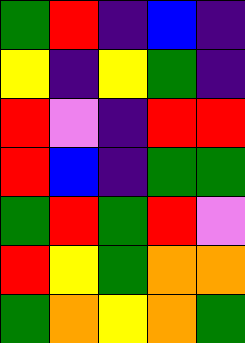[["green", "red", "indigo", "blue", "indigo"], ["yellow", "indigo", "yellow", "green", "indigo"], ["red", "violet", "indigo", "red", "red"], ["red", "blue", "indigo", "green", "green"], ["green", "red", "green", "red", "violet"], ["red", "yellow", "green", "orange", "orange"], ["green", "orange", "yellow", "orange", "green"]]